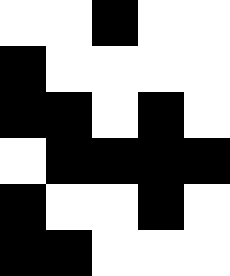[["white", "white", "black", "white", "white"], ["black", "white", "white", "white", "white"], ["black", "black", "white", "black", "white"], ["white", "black", "black", "black", "black"], ["black", "white", "white", "black", "white"], ["black", "black", "white", "white", "white"]]